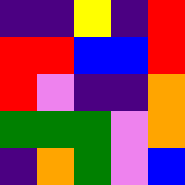[["indigo", "indigo", "yellow", "indigo", "red"], ["red", "red", "blue", "blue", "red"], ["red", "violet", "indigo", "indigo", "orange"], ["green", "green", "green", "violet", "orange"], ["indigo", "orange", "green", "violet", "blue"]]